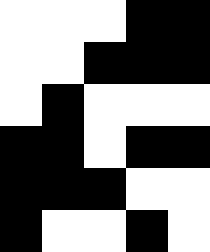[["white", "white", "white", "black", "black"], ["white", "white", "black", "black", "black"], ["white", "black", "white", "white", "white"], ["black", "black", "white", "black", "black"], ["black", "black", "black", "white", "white"], ["black", "white", "white", "black", "white"]]